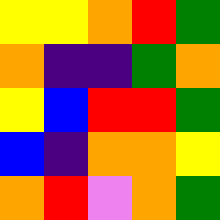[["yellow", "yellow", "orange", "red", "green"], ["orange", "indigo", "indigo", "green", "orange"], ["yellow", "blue", "red", "red", "green"], ["blue", "indigo", "orange", "orange", "yellow"], ["orange", "red", "violet", "orange", "green"]]